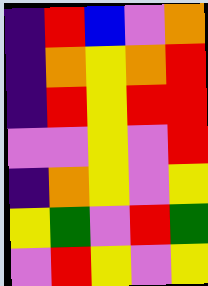[["indigo", "red", "blue", "violet", "orange"], ["indigo", "orange", "yellow", "orange", "red"], ["indigo", "red", "yellow", "red", "red"], ["violet", "violet", "yellow", "violet", "red"], ["indigo", "orange", "yellow", "violet", "yellow"], ["yellow", "green", "violet", "red", "green"], ["violet", "red", "yellow", "violet", "yellow"]]